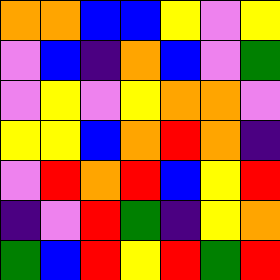[["orange", "orange", "blue", "blue", "yellow", "violet", "yellow"], ["violet", "blue", "indigo", "orange", "blue", "violet", "green"], ["violet", "yellow", "violet", "yellow", "orange", "orange", "violet"], ["yellow", "yellow", "blue", "orange", "red", "orange", "indigo"], ["violet", "red", "orange", "red", "blue", "yellow", "red"], ["indigo", "violet", "red", "green", "indigo", "yellow", "orange"], ["green", "blue", "red", "yellow", "red", "green", "red"]]